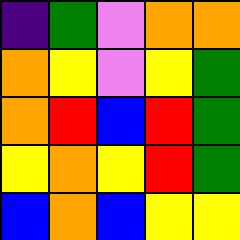[["indigo", "green", "violet", "orange", "orange"], ["orange", "yellow", "violet", "yellow", "green"], ["orange", "red", "blue", "red", "green"], ["yellow", "orange", "yellow", "red", "green"], ["blue", "orange", "blue", "yellow", "yellow"]]